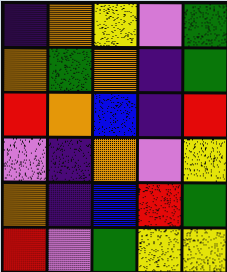[["indigo", "orange", "yellow", "violet", "green"], ["orange", "green", "orange", "indigo", "green"], ["red", "orange", "blue", "indigo", "red"], ["violet", "indigo", "orange", "violet", "yellow"], ["orange", "indigo", "blue", "red", "green"], ["red", "violet", "green", "yellow", "yellow"]]